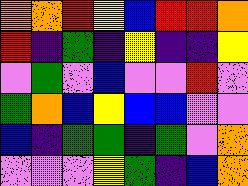[["orange", "orange", "red", "yellow", "blue", "red", "red", "orange"], ["red", "indigo", "green", "indigo", "yellow", "indigo", "indigo", "yellow"], ["violet", "green", "violet", "blue", "violet", "violet", "red", "violet"], ["green", "orange", "blue", "yellow", "blue", "blue", "violet", "violet"], ["blue", "indigo", "green", "green", "indigo", "green", "violet", "orange"], ["violet", "violet", "violet", "yellow", "green", "indigo", "blue", "orange"]]